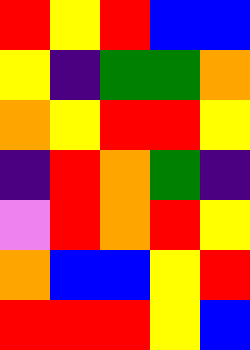[["red", "yellow", "red", "blue", "blue"], ["yellow", "indigo", "green", "green", "orange"], ["orange", "yellow", "red", "red", "yellow"], ["indigo", "red", "orange", "green", "indigo"], ["violet", "red", "orange", "red", "yellow"], ["orange", "blue", "blue", "yellow", "red"], ["red", "red", "red", "yellow", "blue"]]